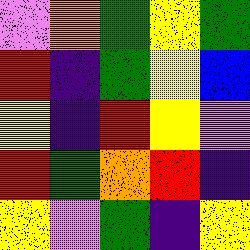[["violet", "orange", "green", "yellow", "green"], ["red", "indigo", "green", "yellow", "blue"], ["yellow", "indigo", "red", "yellow", "violet"], ["red", "green", "orange", "red", "indigo"], ["yellow", "violet", "green", "indigo", "yellow"]]